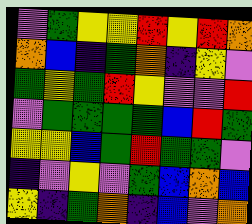[["violet", "green", "yellow", "yellow", "red", "yellow", "red", "orange"], ["orange", "blue", "indigo", "green", "orange", "indigo", "yellow", "violet"], ["green", "yellow", "green", "red", "yellow", "violet", "violet", "red"], ["violet", "green", "green", "green", "green", "blue", "red", "green"], ["yellow", "yellow", "blue", "green", "red", "green", "green", "violet"], ["indigo", "violet", "yellow", "violet", "green", "blue", "orange", "blue"], ["yellow", "indigo", "green", "orange", "indigo", "blue", "violet", "orange"]]